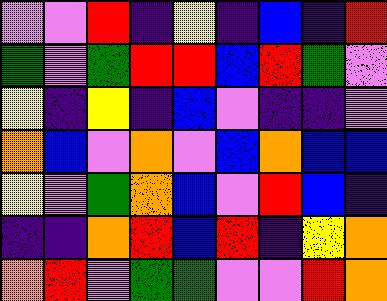[["violet", "violet", "red", "indigo", "yellow", "indigo", "blue", "indigo", "red"], ["green", "violet", "green", "red", "red", "blue", "red", "green", "violet"], ["yellow", "indigo", "yellow", "indigo", "blue", "violet", "indigo", "indigo", "violet"], ["orange", "blue", "violet", "orange", "violet", "blue", "orange", "blue", "blue"], ["yellow", "violet", "green", "orange", "blue", "violet", "red", "blue", "indigo"], ["indigo", "indigo", "orange", "red", "blue", "red", "indigo", "yellow", "orange"], ["orange", "red", "violet", "green", "green", "violet", "violet", "red", "orange"]]